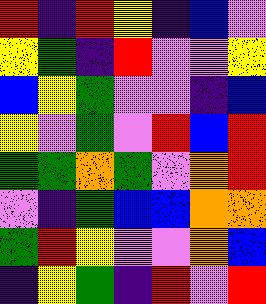[["red", "indigo", "red", "yellow", "indigo", "blue", "violet"], ["yellow", "green", "indigo", "red", "violet", "violet", "yellow"], ["blue", "yellow", "green", "violet", "violet", "indigo", "blue"], ["yellow", "violet", "green", "violet", "red", "blue", "red"], ["green", "green", "orange", "green", "violet", "orange", "red"], ["violet", "indigo", "green", "blue", "blue", "orange", "orange"], ["green", "red", "yellow", "violet", "violet", "orange", "blue"], ["indigo", "yellow", "green", "indigo", "red", "violet", "red"]]